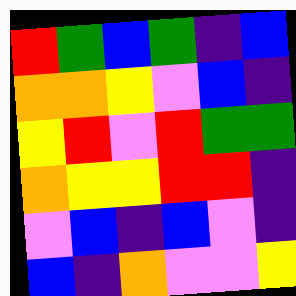[["red", "green", "blue", "green", "indigo", "blue"], ["orange", "orange", "yellow", "violet", "blue", "indigo"], ["yellow", "red", "violet", "red", "green", "green"], ["orange", "yellow", "yellow", "red", "red", "indigo"], ["violet", "blue", "indigo", "blue", "violet", "indigo"], ["blue", "indigo", "orange", "violet", "violet", "yellow"]]